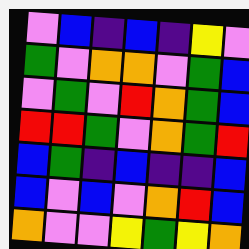[["violet", "blue", "indigo", "blue", "indigo", "yellow", "violet"], ["green", "violet", "orange", "orange", "violet", "green", "blue"], ["violet", "green", "violet", "red", "orange", "green", "blue"], ["red", "red", "green", "violet", "orange", "green", "red"], ["blue", "green", "indigo", "blue", "indigo", "indigo", "blue"], ["blue", "violet", "blue", "violet", "orange", "red", "blue"], ["orange", "violet", "violet", "yellow", "green", "yellow", "orange"]]